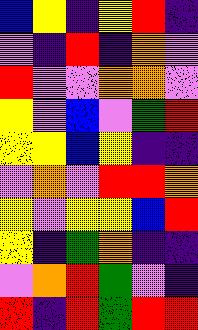[["blue", "yellow", "indigo", "yellow", "red", "indigo"], ["violet", "indigo", "red", "indigo", "orange", "violet"], ["red", "violet", "violet", "orange", "orange", "violet"], ["yellow", "violet", "blue", "violet", "green", "red"], ["yellow", "yellow", "blue", "yellow", "indigo", "indigo"], ["violet", "orange", "violet", "red", "red", "orange"], ["yellow", "violet", "yellow", "yellow", "blue", "red"], ["yellow", "indigo", "green", "orange", "indigo", "indigo"], ["violet", "orange", "red", "green", "violet", "indigo"], ["red", "indigo", "red", "green", "red", "red"]]